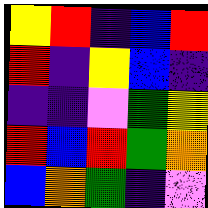[["yellow", "red", "indigo", "blue", "red"], ["red", "indigo", "yellow", "blue", "indigo"], ["indigo", "indigo", "violet", "green", "yellow"], ["red", "blue", "red", "green", "orange"], ["blue", "orange", "green", "indigo", "violet"]]